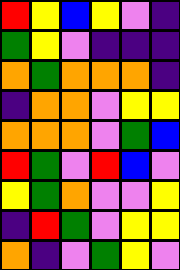[["red", "yellow", "blue", "yellow", "violet", "indigo"], ["green", "yellow", "violet", "indigo", "indigo", "indigo"], ["orange", "green", "orange", "orange", "orange", "indigo"], ["indigo", "orange", "orange", "violet", "yellow", "yellow"], ["orange", "orange", "orange", "violet", "green", "blue"], ["red", "green", "violet", "red", "blue", "violet"], ["yellow", "green", "orange", "violet", "violet", "yellow"], ["indigo", "red", "green", "violet", "yellow", "yellow"], ["orange", "indigo", "violet", "green", "yellow", "violet"]]